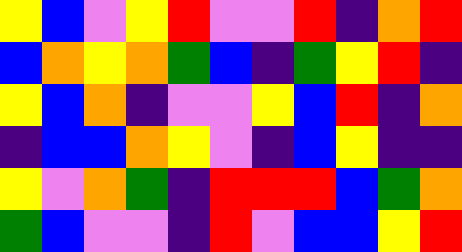[["yellow", "blue", "violet", "yellow", "red", "violet", "violet", "red", "indigo", "orange", "red"], ["blue", "orange", "yellow", "orange", "green", "blue", "indigo", "green", "yellow", "red", "indigo"], ["yellow", "blue", "orange", "indigo", "violet", "violet", "yellow", "blue", "red", "indigo", "orange"], ["indigo", "blue", "blue", "orange", "yellow", "violet", "indigo", "blue", "yellow", "indigo", "indigo"], ["yellow", "violet", "orange", "green", "indigo", "red", "red", "red", "blue", "green", "orange"], ["green", "blue", "violet", "violet", "indigo", "red", "violet", "blue", "blue", "yellow", "red"]]